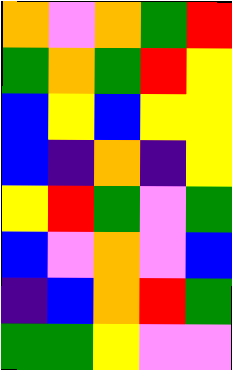[["orange", "violet", "orange", "green", "red"], ["green", "orange", "green", "red", "yellow"], ["blue", "yellow", "blue", "yellow", "yellow"], ["blue", "indigo", "orange", "indigo", "yellow"], ["yellow", "red", "green", "violet", "green"], ["blue", "violet", "orange", "violet", "blue"], ["indigo", "blue", "orange", "red", "green"], ["green", "green", "yellow", "violet", "violet"]]